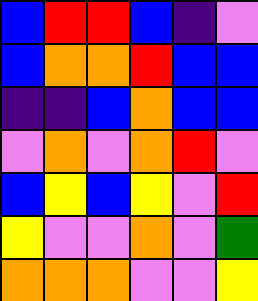[["blue", "red", "red", "blue", "indigo", "violet"], ["blue", "orange", "orange", "red", "blue", "blue"], ["indigo", "indigo", "blue", "orange", "blue", "blue"], ["violet", "orange", "violet", "orange", "red", "violet"], ["blue", "yellow", "blue", "yellow", "violet", "red"], ["yellow", "violet", "violet", "orange", "violet", "green"], ["orange", "orange", "orange", "violet", "violet", "yellow"]]